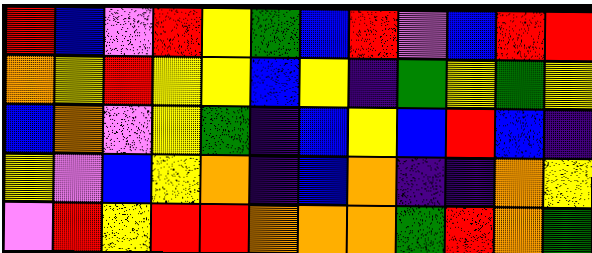[["red", "blue", "violet", "red", "yellow", "green", "blue", "red", "violet", "blue", "red", "red"], ["orange", "yellow", "red", "yellow", "yellow", "blue", "yellow", "indigo", "green", "yellow", "green", "yellow"], ["blue", "orange", "violet", "yellow", "green", "indigo", "blue", "yellow", "blue", "red", "blue", "indigo"], ["yellow", "violet", "blue", "yellow", "orange", "indigo", "blue", "orange", "indigo", "indigo", "orange", "yellow"], ["violet", "red", "yellow", "red", "red", "orange", "orange", "orange", "green", "red", "orange", "green"]]